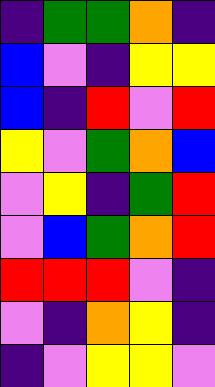[["indigo", "green", "green", "orange", "indigo"], ["blue", "violet", "indigo", "yellow", "yellow"], ["blue", "indigo", "red", "violet", "red"], ["yellow", "violet", "green", "orange", "blue"], ["violet", "yellow", "indigo", "green", "red"], ["violet", "blue", "green", "orange", "red"], ["red", "red", "red", "violet", "indigo"], ["violet", "indigo", "orange", "yellow", "indigo"], ["indigo", "violet", "yellow", "yellow", "violet"]]